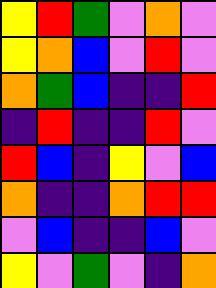[["yellow", "red", "green", "violet", "orange", "violet"], ["yellow", "orange", "blue", "violet", "red", "violet"], ["orange", "green", "blue", "indigo", "indigo", "red"], ["indigo", "red", "indigo", "indigo", "red", "violet"], ["red", "blue", "indigo", "yellow", "violet", "blue"], ["orange", "indigo", "indigo", "orange", "red", "red"], ["violet", "blue", "indigo", "indigo", "blue", "violet"], ["yellow", "violet", "green", "violet", "indigo", "orange"]]